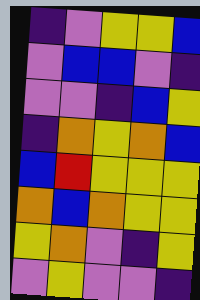[["indigo", "violet", "yellow", "yellow", "blue"], ["violet", "blue", "blue", "violet", "indigo"], ["violet", "violet", "indigo", "blue", "yellow"], ["indigo", "orange", "yellow", "orange", "blue"], ["blue", "red", "yellow", "yellow", "yellow"], ["orange", "blue", "orange", "yellow", "yellow"], ["yellow", "orange", "violet", "indigo", "yellow"], ["violet", "yellow", "violet", "violet", "indigo"]]